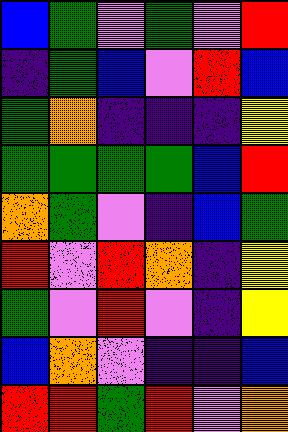[["blue", "green", "violet", "green", "violet", "red"], ["indigo", "green", "blue", "violet", "red", "blue"], ["green", "orange", "indigo", "indigo", "indigo", "yellow"], ["green", "green", "green", "green", "blue", "red"], ["orange", "green", "violet", "indigo", "blue", "green"], ["red", "violet", "red", "orange", "indigo", "yellow"], ["green", "violet", "red", "violet", "indigo", "yellow"], ["blue", "orange", "violet", "indigo", "indigo", "blue"], ["red", "red", "green", "red", "violet", "orange"]]